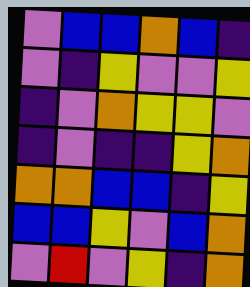[["violet", "blue", "blue", "orange", "blue", "indigo"], ["violet", "indigo", "yellow", "violet", "violet", "yellow"], ["indigo", "violet", "orange", "yellow", "yellow", "violet"], ["indigo", "violet", "indigo", "indigo", "yellow", "orange"], ["orange", "orange", "blue", "blue", "indigo", "yellow"], ["blue", "blue", "yellow", "violet", "blue", "orange"], ["violet", "red", "violet", "yellow", "indigo", "orange"]]